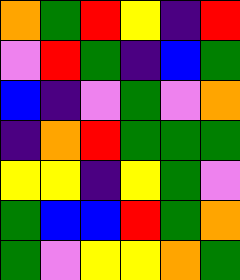[["orange", "green", "red", "yellow", "indigo", "red"], ["violet", "red", "green", "indigo", "blue", "green"], ["blue", "indigo", "violet", "green", "violet", "orange"], ["indigo", "orange", "red", "green", "green", "green"], ["yellow", "yellow", "indigo", "yellow", "green", "violet"], ["green", "blue", "blue", "red", "green", "orange"], ["green", "violet", "yellow", "yellow", "orange", "green"]]